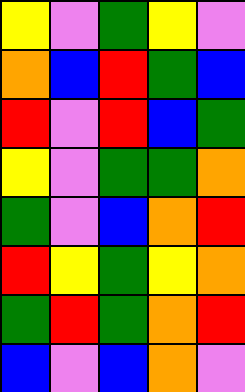[["yellow", "violet", "green", "yellow", "violet"], ["orange", "blue", "red", "green", "blue"], ["red", "violet", "red", "blue", "green"], ["yellow", "violet", "green", "green", "orange"], ["green", "violet", "blue", "orange", "red"], ["red", "yellow", "green", "yellow", "orange"], ["green", "red", "green", "orange", "red"], ["blue", "violet", "blue", "orange", "violet"]]